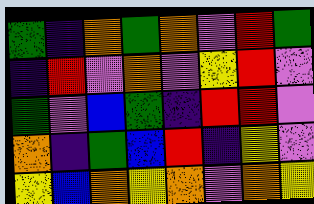[["green", "indigo", "orange", "green", "orange", "violet", "red", "green"], ["indigo", "red", "violet", "orange", "violet", "yellow", "red", "violet"], ["green", "violet", "blue", "green", "indigo", "red", "red", "violet"], ["orange", "indigo", "green", "blue", "red", "indigo", "yellow", "violet"], ["yellow", "blue", "orange", "yellow", "orange", "violet", "orange", "yellow"]]